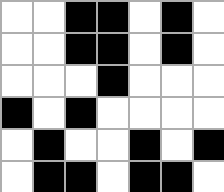[["white", "white", "black", "black", "white", "black", "white"], ["white", "white", "black", "black", "white", "black", "white"], ["white", "white", "white", "black", "white", "white", "white"], ["black", "white", "black", "white", "white", "white", "white"], ["white", "black", "white", "white", "black", "white", "black"], ["white", "black", "black", "white", "black", "black", "white"]]